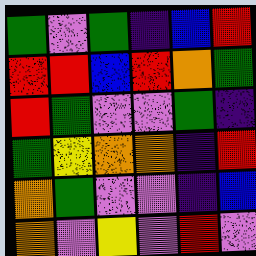[["green", "violet", "green", "indigo", "blue", "red"], ["red", "red", "blue", "red", "orange", "green"], ["red", "green", "violet", "violet", "green", "indigo"], ["green", "yellow", "orange", "orange", "indigo", "red"], ["orange", "green", "violet", "violet", "indigo", "blue"], ["orange", "violet", "yellow", "violet", "red", "violet"]]